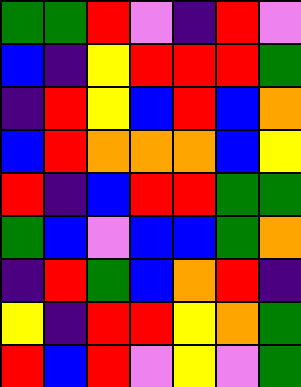[["green", "green", "red", "violet", "indigo", "red", "violet"], ["blue", "indigo", "yellow", "red", "red", "red", "green"], ["indigo", "red", "yellow", "blue", "red", "blue", "orange"], ["blue", "red", "orange", "orange", "orange", "blue", "yellow"], ["red", "indigo", "blue", "red", "red", "green", "green"], ["green", "blue", "violet", "blue", "blue", "green", "orange"], ["indigo", "red", "green", "blue", "orange", "red", "indigo"], ["yellow", "indigo", "red", "red", "yellow", "orange", "green"], ["red", "blue", "red", "violet", "yellow", "violet", "green"]]